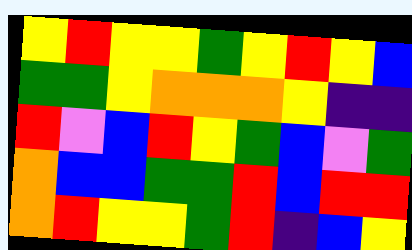[["yellow", "red", "yellow", "yellow", "green", "yellow", "red", "yellow", "blue"], ["green", "green", "yellow", "orange", "orange", "orange", "yellow", "indigo", "indigo"], ["red", "violet", "blue", "red", "yellow", "green", "blue", "violet", "green"], ["orange", "blue", "blue", "green", "green", "red", "blue", "red", "red"], ["orange", "red", "yellow", "yellow", "green", "red", "indigo", "blue", "yellow"]]